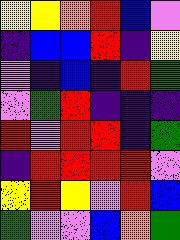[["yellow", "yellow", "orange", "red", "blue", "violet"], ["indigo", "blue", "blue", "red", "indigo", "yellow"], ["violet", "indigo", "blue", "indigo", "red", "green"], ["violet", "green", "red", "indigo", "indigo", "indigo"], ["red", "violet", "red", "red", "indigo", "green"], ["indigo", "red", "red", "red", "red", "violet"], ["yellow", "red", "yellow", "violet", "red", "blue"], ["green", "violet", "violet", "blue", "orange", "green"]]